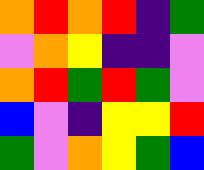[["orange", "red", "orange", "red", "indigo", "green"], ["violet", "orange", "yellow", "indigo", "indigo", "violet"], ["orange", "red", "green", "red", "green", "violet"], ["blue", "violet", "indigo", "yellow", "yellow", "red"], ["green", "violet", "orange", "yellow", "green", "blue"]]